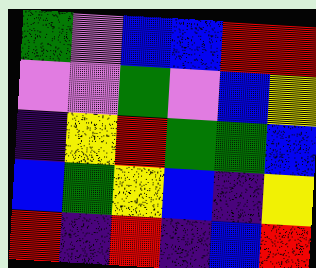[["green", "violet", "blue", "blue", "red", "red"], ["violet", "violet", "green", "violet", "blue", "yellow"], ["indigo", "yellow", "red", "green", "green", "blue"], ["blue", "green", "yellow", "blue", "indigo", "yellow"], ["red", "indigo", "red", "indigo", "blue", "red"]]